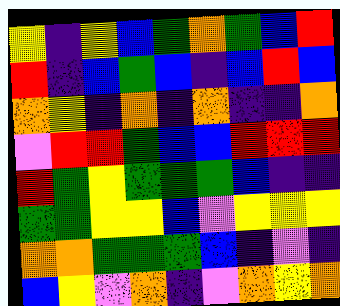[["yellow", "indigo", "yellow", "blue", "green", "orange", "green", "blue", "red"], ["red", "indigo", "blue", "green", "blue", "indigo", "blue", "red", "blue"], ["orange", "yellow", "indigo", "orange", "indigo", "orange", "indigo", "indigo", "orange"], ["violet", "red", "red", "green", "blue", "blue", "red", "red", "red"], ["red", "green", "yellow", "green", "green", "green", "blue", "indigo", "indigo"], ["green", "green", "yellow", "yellow", "blue", "violet", "yellow", "yellow", "yellow"], ["orange", "orange", "green", "green", "green", "blue", "indigo", "violet", "indigo"], ["blue", "yellow", "violet", "orange", "indigo", "violet", "orange", "yellow", "orange"]]